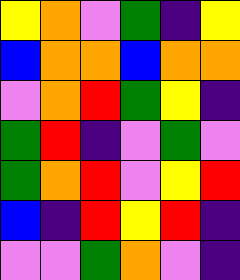[["yellow", "orange", "violet", "green", "indigo", "yellow"], ["blue", "orange", "orange", "blue", "orange", "orange"], ["violet", "orange", "red", "green", "yellow", "indigo"], ["green", "red", "indigo", "violet", "green", "violet"], ["green", "orange", "red", "violet", "yellow", "red"], ["blue", "indigo", "red", "yellow", "red", "indigo"], ["violet", "violet", "green", "orange", "violet", "indigo"]]